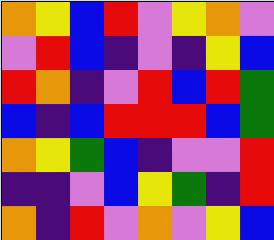[["orange", "yellow", "blue", "red", "violet", "yellow", "orange", "violet"], ["violet", "red", "blue", "indigo", "violet", "indigo", "yellow", "blue"], ["red", "orange", "indigo", "violet", "red", "blue", "red", "green"], ["blue", "indigo", "blue", "red", "red", "red", "blue", "green"], ["orange", "yellow", "green", "blue", "indigo", "violet", "violet", "red"], ["indigo", "indigo", "violet", "blue", "yellow", "green", "indigo", "red"], ["orange", "indigo", "red", "violet", "orange", "violet", "yellow", "blue"]]